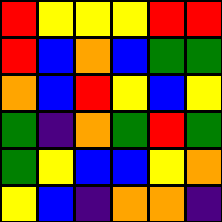[["red", "yellow", "yellow", "yellow", "red", "red"], ["red", "blue", "orange", "blue", "green", "green"], ["orange", "blue", "red", "yellow", "blue", "yellow"], ["green", "indigo", "orange", "green", "red", "green"], ["green", "yellow", "blue", "blue", "yellow", "orange"], ["yellow", "blue", "indigo", "orange", "orange", "indigo"]]